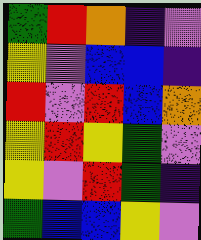[["green", "red", "orange", "indigo", "violet"], ["yellow", "violet", "blue", "blue", "indigo"], ["red", "violet", "red", "blue", "orange"], ["yellow", "red", "yellow", "green", "violet"], ["yellow", "violet", "red", "green", "indigo"], ["green", "blue", "blue", "yellow", "violet"]]